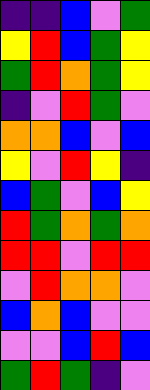[["indigo", "indigo", "blue", "violet", "green"], ["yellow", "red", "blue", "green", "yellow"], ["green", "red", "orange", "green", "yellow"], ["indigo", "violet", "red", "green", "violet"], ["orange", "orange", "blue", "violet", "blue"], ["yellow", "violet", "red", "yellow", "indigo"], ["blue", "green", "violet", "blue", "yellow"], ["red", "green", "orange", "green", "orange"], ["red", "red", "violet", "red", "red"], ["violet", "red", "orange", "orange", "violet"], ["blue", "orange", "blue", "violet", "violet"], ["violet", "violet", "blue", "red", "blue"], ["green", "red", "green", "indigo", "violet"]]